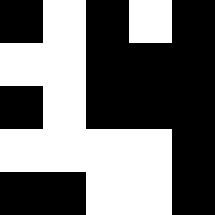[["black", "white", "black", "white", "black"], ["white", "white", "black", "black", "black"], ["black", "white", "black", "black", "black"], ["white", "white", "white", "white", "black"], ["black", "black", "white", "white", "black"]]